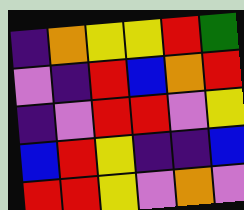[["indigo", "orange", "yellow", "yellow", "red", "green"], ["violet", "indigo", "red", "blue", "orange", "red"], ["indigo", "violet", "red", "red", "violet", "yellow"], ["blue", "red", "yellow", "indigo", "indigo", "blue"], ["red", "red", "yellow", "violet", "orange", "violet"]]